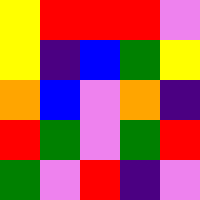[["yellow", "red", "red", "red", "violet"], ["yellow", "indigo", "blue", "green", "yellow"], ["orange", "blue", "violet", "orange", "indigo"], ["red", "green", "violet", "green", "red"], ["green", "violet", "red", "indigo", "violet"]]